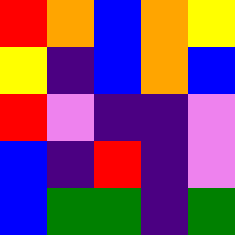[["red", "orange", "blue", "orange", "yellow"], ["yellow", "indigo", "blue", "orange", "blue"], ["red", "violet", "indigo", "indigo", "violet"], ["blue", "indigo", "red", "indigo", "violet"], ["blue", "green", "green", "indigo", "green"]]